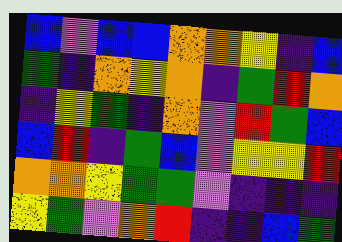[["blue", "violet", "blue", "blue", "orange", "orange", "yellow", "indigo", "blue"], ["green", "indigo", "orange", "yellow", "orange", "indigo", "green", "red", "orange"], ["indigo", "yellow", "green", "indigo", "orange", "violet", "red", "green", "blue"], ["blue", "red", "indigo", "green", "blue", "violet", "yellow", "yellow", "red"], ["orange", "orange", "yellow", "green", "green", "violet", "indigo", "indigo", "indigo"], ["yellow", "green", "violet", "orange", "red", "indigo", "indigo", "blue", "green"]]